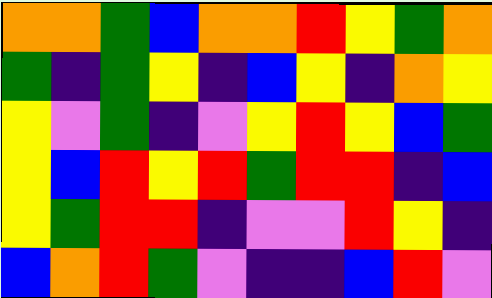[["orange", "orange", "green", "blue", "orange", "orange", "red", "yellow", "green", "orange"], ["green", "indigo", "green", "yellow", "indigo", "blue", "yellow", "indigo", "orange", "yellow"], ["yellow", "violet", "green", "indigo", "violet", "yellow", "red", "yellow", "blue", "green"], ["yellow", "blue", "red", "yellow", "red", "green", "red", "red", "indigo", "blue"], ["yellow", "green", "red", "red", "indigo", "violet", "violet", "red", "yellow", "indigo"], ["blue", "orange", "red", "green", "violet", "indigo", "indigo", "blue", "red", "violet"]]